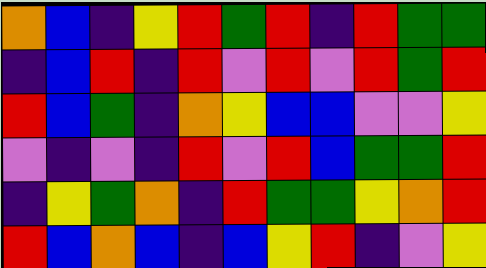[["orange", "blue", "indigo", "yellow", "red", "green", "red", "indigo", "red", "green", "green"], ["indigo", "blue", "red", "indigo", "red", "violet", "red", "violet", "red", "green", "red"], ["red", "blue", "green", "indigo", "orange", "yellow", "blue", "blue", "violet", "violet", "yellow"], ["violet", "indigo", "violet", "indigo", "red", "violet", "red", "blue", "green", "green", "red"], ["indigo", "yellow", "green", "orange", "indigo", "red", "green", "green", "yellow", "orange", "red"], ["red", "blue", "orange", "blue", "indigo", "blue", "yellow", "red", "indigo", "violet", "yellow"]]